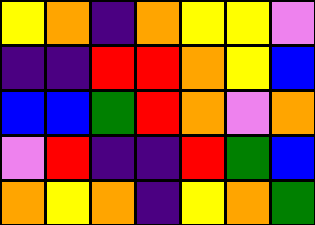[["yellow", "orange", "indigo", "orange", "yellow", "yellow", "violet"], ["indigo", "indigo", "red", "red", "orange", "yellow", "blue"], ["blue", "blue", "green", "red", "orange", "violet", "orange"], ["violet", "red", "indigo", "indigo", "red", "green", "blue"], ["orange", "yellow", "orange", "indigo", "yellow", "orange", "green"]]